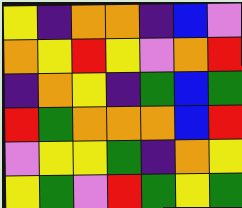[["yellow", "indigo", "orange", "orange", "indigo", "blue", "violet"], ["orange", "yellow", "red", "yellow", "violet", "orange", "red"], ["indigo", "orange", "yellow", "indigo", "green", "blue", "green"], ["red", "green", "orange", "orange", "orange", "blue", "red"], ["violet", "yellow", "yellow", "green", "indigo", "orange", "yellow"], ["yellow", "green", "violet", "red", "green", "yellow", "green"]]